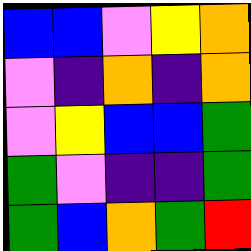[["blue", "blue", "violet", "yellow", "orange"], ["violet", "indigo", "orange", "indigo", "orange"], ["violet", "yellow", "blue", "blue", "green"], ["green", "violet", "indigo", "indigo", "green"], ["green", "blue", "orange", "green", "red"]]